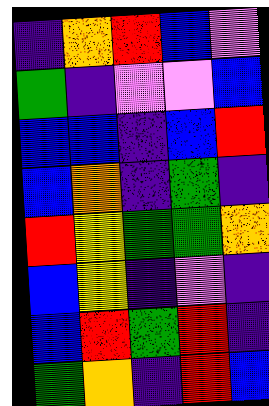[["indigo", "orange", "red", "blue", "violet"], ["green", "indigo", "violet", "violet", "blue"], ["blue", "blue", "indigo", "blue", "red"], ["blue", "orange", "indigo", "green", "indigo"], ["red", "yellow", "green", "green", "orange"], ["blue", "yellow", "indigo", "violet", "indigo"], ["blue", "red", "green", "red", "indigo"], ["green", "orange", "indigo", "red", "blue"]]